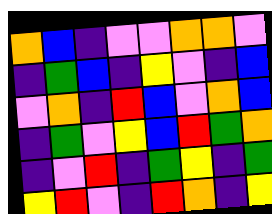[["orange", "blue", "indigo", "violet", "violet", "orange", "orange", "violet"], ["indigo", "green", "blue", "indigo", "yellow", "violet", "indigo", "blue"], ["violet", "orange", "indigo", "red", "blue", "violet", "orange", "blue"], ["indigo", "green", "violet", "yellow", "blue", "red", "green", "orange"], ["indigo", "violet", "red", "indigo", "green", "yellow", "indigo", "green"], ["yellow", "red", "violet", "indigo", "red", "orange", "indigo", "yellow"]]